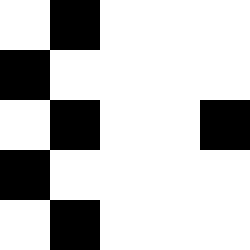[["white", "black", "white", "white", "white"], ["black", "white", "white", "white", "white"], ["white", "black", "white", "white", "black"], ["black", "white", "white", "white", "white"], ["white", "black", "white", "white", "white"]]